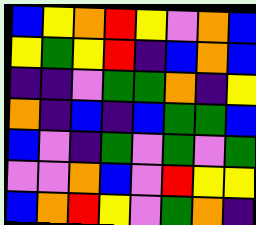[["blue", "yellow", "orange", "red", "yellow", "violet", "orange", "blue"], ["yellow", "green", "yellow", "red", "indigo", "blue", "orange", "blue"], ["indigo", "indigo", "violet", "green", "green", "orange", "indigo", "yellow"], ["orange", "indigo", "blue", "indigo", "blue", "green", "green", "blue"], ["blue", "violet", "indigo", "green", "violet", "green", "violet", "green"], ["violet", "violet", "orange", "blue", "violet", "red", "yellow", "yellow"], ["blue", "orange", "red", "yellow", "violet", "green", "orange", "indigo"]]